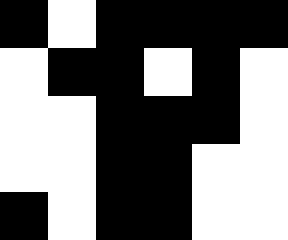[["black", "white", "black", "black", "black", "black"], ["white", "black", "black", "white", "black", "white"], ["white", "white", "black", "black", "black", "white"], ["white", "white", "black", "black", "white", "white"], ["black", "white", "black", "black", "white", "white"]]